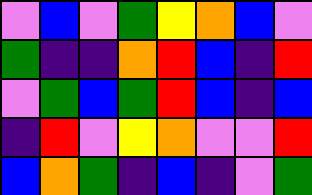[["violet", "blue", "violet", "green", "yellow", "orange", "blue", "violet"], ["green", "indigo", "indigo", "orange", "red", "blue", "indigo", "red"], ["violet", "green", "blue", "green", "red", "blue", "indigo", "blue"], ["indigo", "red", "violet", "yellow", "orange", "violet", "violet", "red"], ["blue", "orange", "green", "indigo", "blue", "indigo", "violet", "green"]]